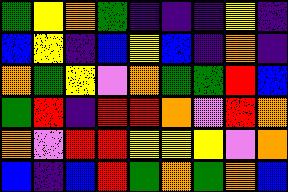[["green", "yellow", "orange", "green", "indigo", "indigo", "indigo", "yellow", "indigo"], ["blue", "yellow", "indigo", "blue", "yellow", "blue", "indigo", "orange", "indigo"], ["orange", "green", "yellow", "violet", "orange", "green", "green", "red", "blue"], ["green", "red", "indigo", "red", "red", "orange", "violet", "red", "orange"], ["orange", "violet", "red", "red", "yellow", "yellow", "yellow", "violet", "orange"], ["blue", "indigo", "blue", "red", "green", "orange", "green", "orange", "blue"]]